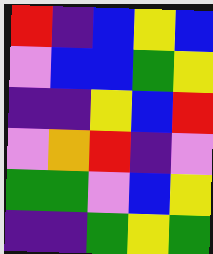[["red", "indigo", "blue", "yellow", "blue"], ["violet", "blue", "blue", "green", "yellow"], ["indigo", "indigo", "yellow", "blue", "red"], ["violet", "orange", "red", "indigo", "violet"], ["green", "green", "violet", "blue", "yellow"], ["indigo", "indigo", "green", "yellow", "green"]]